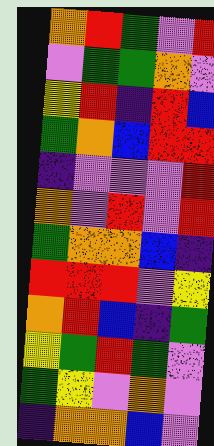[["orange", "red", "green", "violet", "red"], ["violet", "green", "green", "orange", "violet"], ["yellow", "red", "indigo", "red", "blue"], ["green", "orange", "blue", "red", "red"], ["indigo", "violet", "violet", "violet", "red"], ["orange", "violet", "red", "violet", "red"], ["green", "orange", "orange", "blue", "indigo"], ["red", "red", "red", "violet", "yellow"], ["orange", "red", "blue", "indigo", "green"], ["yellow", "green", "red", "green", "violet"], ["green", "yellow", "violet", "orange", "violet"], ["indigo", "orange", "orange", "blue", "violet"]]